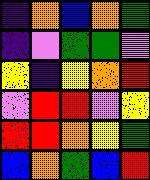[["indigo", "orange", "blue", "orange", "green"], ["indigo", "violet", "green", "green", "violet"], ["yellow", "indigo", "yellow", "orange", "red"], ["violet", "red", "red", "violet", "yellow"], ["red", "red", "orange", "yellow", "green"], ["blue", "orange", "green", "blue", "red"]]